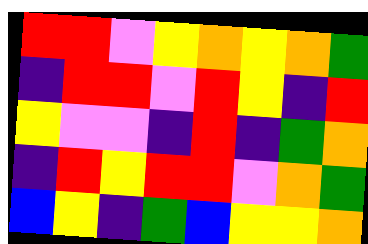[["red", "red", "violet", "yellow", "orange", "yellow", "orange", "green"], ["indigo", "red", "red", "violet", "red", "yellow", "indigo", "red"], ["yellow", "violet", "violet", "indigo", "red", "indigo", "green", "orange"], ["indigo", "red", "yellow", "red", "red", "violet", "orange", "green"], ["blue", "yellow", "indigo", "green", "blue", "yellow", "yellow", "orange"]]